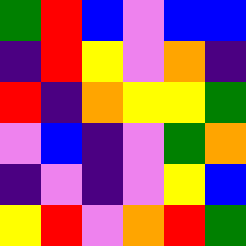[["green", "red", "blue", "violet", "blue", "blue"], ["indigo", "red", "yellow", "violet", "orange", "indigo"], ["red", "indigo", "orange", "yellow", "yellow", "green"], ["violet", "blue", "indigo", "violet", "green", "orange"], ["indigo", "violet", "indigo", "violet", "yellow", "blue"], ["yellow", "red", "violet", "orange", "red", "green"]]